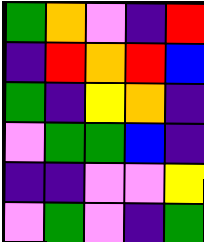[["green", "orange", "violet", "indigo", "red"], ["indigo", "red", "orange", "red", "blue"], ["green", "indigo", "yellow", "orange", "indigo"], ["violet", "green", "green", "blue", "indigo"], ["indigo", "indigo", "violet", "violet", "yellow"], ["violet", "green", "violet", "indigo", "green"]]